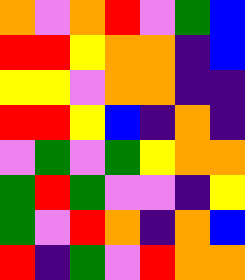[["orange", "violet", "orange", "red", "violet", "green", "blue"], ["red", "red", "yellow", "orange", "orange", "indigo", "blue"], ["yellow", "yellow", "violet", "orange", "orange", "indigo", "indigo"], ["red", "red", "yellow", "blue", "indigo", "orange", "indigo"], ["violet", "green", "violet", "green", "yellow", "orange", "orange"], ["green", "red", "green", "violet", "violet", "indigo", "yellow"], ["green", "violet", "red", "orange", "indigo", "orange", "blue"], ["red", "indigo", "green", "violet", "red", "orange", "orange"]]